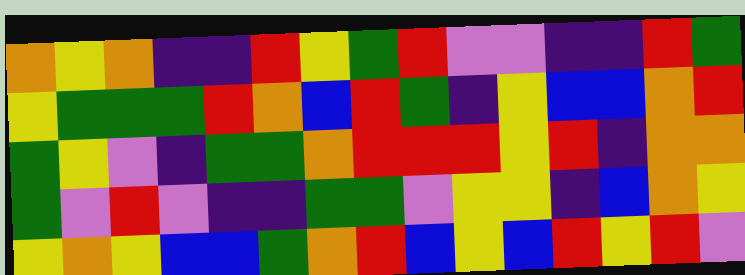[["orange", "yellow", "orange", "indigo", "indigo", "red", "yellow", "green", "red", "violet", "violet", "indigo", "indigo", "red", "green"], ["yellow", "green", "green", "green", "red", "orange", "blue", "red", "green", "indigo", "yellow", "blue", "blue", "orange", "red"], ["green", "yellow", "violet", "indigo", "green", "green", "orange", "red", "red", "red", "yellow", "red", "indigo", "orange", "orange"], ["green", "violet", "red", "violet", "indigo", "indigo", "green", "green", "violet", "yellow", "yellow", "indigo", "blue", "orange", "yellow"], ["yellow", "orange", "yellow", "blue", "blue", "green", "orange", "red", "blue", "yellow", "blue", "red", "yellow", "red", "violet"]]